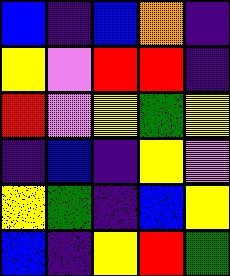[["blue", "indigo", "blue", "orange", "indigo"], ["yellow", "violet", "red", "red", "indigo"], ["red", "violet", "yellow", "green", "yellow"], ["indigo", "blue", "indigo", "yellow", "violet"], ["yellow", "green", "indigo", "blue", "yellow"], ["blue", "indigo", "yellow", "red", "green"]]